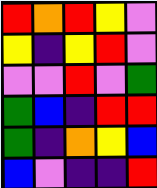[["red", "orange", "red", "yellow", "violet"], ["yellow", "indigo", "yellow", "red", "violet"], ["violet", "violet", "red", "violet", "green"], ["green", "blue", "indigo", "red", "red"], ["green", "indigo", "orange", "yellow", "blue"], ["blue", "violet", "indigo", "indigo", "red"]]